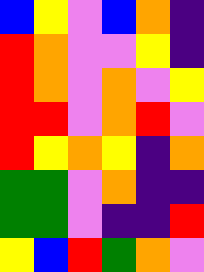[["blue", "yellow", "violet", "blue", "orange", "indigo"], ["red", "orange", "violet", "violet", "yellow", "indigo"], ["red", "orange", "violet", "orange", "violet", "yellow"], ["red", "red", "violet", "orange", "red", "violet"], ["red", "yellow", "orange", "yellow", "indigo", "orange"], ["green", "green", "violet", "orange", "indigo", "indigo"], ["green", "green", "violet", "indigo", "indigo", "red"], ["yellow", "blue", "red", "green", "orange", "violet"]]